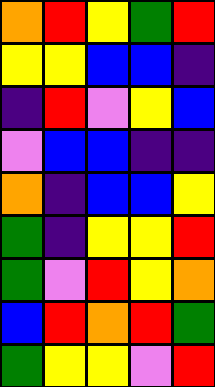[["orange", "red", "yellow", "green", "red"], ["yellow", "yellow", "blue", "blue", "indigo"], ["indigo", "red", "violet", "yellow", "blue"], ["violet", "blue", "blue", "indigo", "indigo"], ["orange", "indigo", "blue", "blue", "yellow"], ["green", "indigo", "yellow", "yellow", "red"], ["green", "violet", "red", "yellow", "orange"], ["blue", "red", "orange", "red", "green"], ["green", "yellow", "yellow", "violet", "red"]]